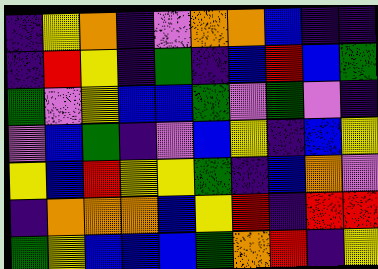[["indigo", "yellow", "orange", "indigo", "violet", "orange", "orange", "blue", "indigo", "indigo"], ["indigo", "red", "yellow", "indigo", "green", "indigo", "blue", "red", "blue", "green"], ["green", "violet", "yellow", "blue", "blue", "green", "violet", "green", "violet", "indigo"], ["violet", "blue", "green", "indigo", "violet", "blue", "yellow", "indigo", "blue", "yellow"], ["yellow", "blue", "red", "yellow", "yellow", "green", "indigo", "blue", "orange", "violet"], ["indigo", "orange", "orange", "orange", "blue", "yellow", "red", "indigo", "red", "red"], ["green", "yellow", "blue", "blue", "blue", "green", "orange", "red", "indigo", "yellow"]]